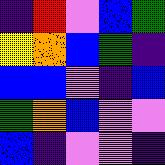[["indigo", "red", "violet", "blue", "green"], ["yellow", "orange", "blue", "green", "indigo"], ["blue", "blue", "violet", "indigo", "blue"], ["green", "orange", "blue", "violet", "violet"], ["blue", "indigo", "violet", "violet", "indigo"]]